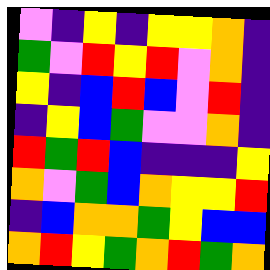[["violet", "indigo", "yellow", "indigo", "yellow", "yellow", "orange", "indigo"], ["green", "violet", "red", "yellow", "red", "violet", "orange", "indigo"], ["yellow", "indigo", "blue", "red", "blue", "violet", "red", "indigo"], ["indigo", "yellow", "blue", "green", "violet", "violet", "orange", "indigo"], ["red", "green", "red", "blue", "indigo", "indigo", "indigo", "yellow"], ["orange", "violet", "green", "blue", "orange", "yellow", "yellow", "red"], ["indigo", "blue", "orange", "orange", "green", "yellow", "blue", "blue"], ["orange", "red", "yellow", "green", "orange", "red", "green", "orange"]]